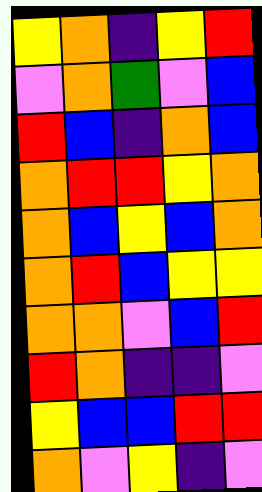[["yellow", "orange", "indigo", "yellow", "red"], ["violet", "orange", "green", "violet", "blue"], ["red", "blue", "indigo", "orange", "blue"], ["orange", "red", "red", "yellow", "orange"], ["orange", "blue", "yellow", "blue", "orange"], ["orange", "red", "blue", "yellow", "yellow"], ["orange", "orange", "violet", "blue", "red"], ["red", "orange", "indigo", "indigo", "violet"], ["yellow", "blue", "blue", "red", "red"], ["orange", "violet", "yellow", "indigo", "violet"]]